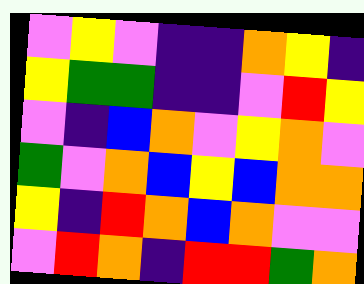[["violet", "yellow", "violet", "indigo", "indigo", "orange", "yellow", "indigo"], ["yellow", "green", "green", "indigo", "indigo", "violet", "red", "yellow"], ["violet", "indigo", "blue", "orange", "violet", "yellow", "orange", "violet"], ["green", "violet", "orange", "blue", "yellow", "blue", "orange", "orange"], ["yellow", "indigo", "red", "orange", "blue", "orange", "violet", "violet"], ["violet", "red", "orange", "indigo", "red", "red", "green", "orange"]]